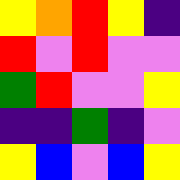[["yellow", "orange", "red", "yellow", "indigo"], ["red", "violet", "red", "violet", "violet"], ["green", "red", "violet", "violet", "yellow"], ["indigo", "indigo", "green", "indigo", "violet"], ["yellow", "blue", "violet", "blue", "yellow"]]